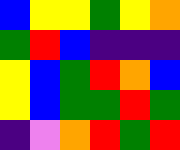[["blue", "yellow", "yellow", "green", "yellow", "orange"], ["green", "red", "blue", "indigo", "indigo", "indigo"], ["yellow", "blue", "green", "red", "orange", "blue"], ["yellow", "blue", "green", "green", "red", "green"], ["indigo", "violet", "orange", "red", "green", "red"]]